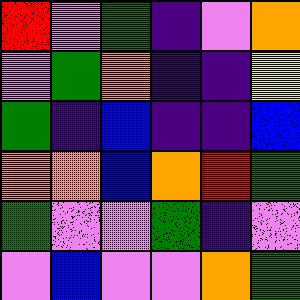[["red", "violet", "green", "indigo", "violet", "orange"], ["violet", "green", "orange", "indigo", "indigo", "yellow"], ["green", "indigo", "blue", "indigo", "indigo", "blue"], ["orange", "orange", "blue", "orange", "red", "green"], ["green", "violet", "violet", "green", "indigo", "violet"], ["violet", "blue", "violet", "violet", "orange", "green"]]